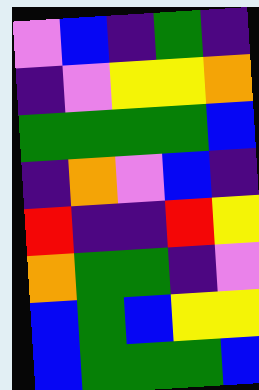[["violet", "blue", "indigo", "green", "indigo"], ["indigo", "violet", "yellow", "yellow", "orange"], ["green", "green", "green", "green", "blue"], ["indigo", "orange", "violet", "blue", "indigo"], ["red", "indigo", "indigo", "red", "yellow"], ["orange", "green", "green", "indigo", "violet"], ["blue", "green", "blue", "yellow", "yellow"], ["blue", "green", "green", "green", "blue"]]